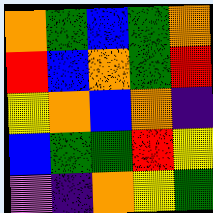[["orange", "green", "blue", "green", "orange"], ["red", "blue", "orange", "green", "red"], ["yellow", "orange", "blue", "orange", "indigo"], ["blue", "green", "green", "red", "yellow"], ["violet", "indigo", "orange", "yellow", "green"]]